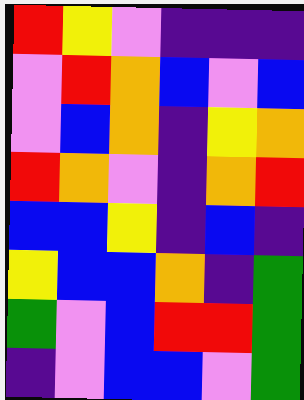[["red", "yellow", "violet", "indigo", "indigo", "indigo"], ["violet", "red", "orange", "blue", "violet", "blue"], ["violet", "blue", "orange", "indigo", "yellow", "orange"], ["red", "orange", "violet", "indigo", "orange", "red"], ["blue", "blue", "yellow", "indigo", "blue", "indigo"], ["yellow", "blue", "blue", "orange", "indigo", "green"], ["green", "violet", "blue", "red", "red", "green"], ["indigo", "violet", "blue", "blue", "violet", "green"]]